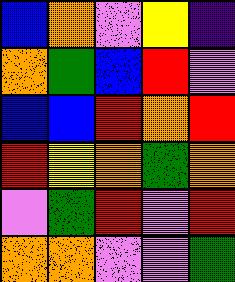[["blue", "orange", "violet", "yellow", "indigo"], ["orange", "green", "blue", "red", "violet"], ["blue", "blue", "red", "orange", "red"], ["red", "yellow", "orange", "green", "orange"], ["violet", "green", "red", "violet", "red"], ["orange", "orange", "violet", "violet", "green"]]